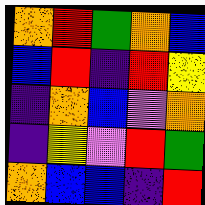[["orange", "red", "green", "orange", "blue"], ["blue", "red", "indigo", "red", "yellow"], ["indigo", "orange", "blue", "violet", "orange"], ["indigo", "yellow", "violet", "red", "green"], ["orange", "blue", "blue", "indigo", "red"]]